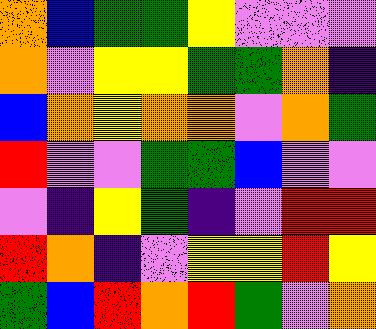[["orange", "blue", "green", "green", "yellow", "violet", "violet", "violet"], ["orange", "violet", "yellow", "yellow", "green", "green", "orange", "indigo"], ["blue", "orange", "yellow", "orange", "orange", "violet", "orange", "green"], ["red", "violet", "violet", "green", "green", "blue", "violet", "violet"], ["violet", "indigo", "yellow", "green", "indigo", "violet", "red", "red"], ["red", "orange", "indigo", "violet", "yellow", "yellow", "red", "yellow"], ["green", "blue", "red", "orange", "red", "green", "violet", "orange"]]